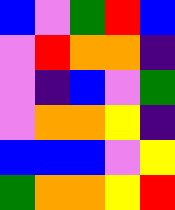[["blue", "violet", "green", "red", "blue"], ["violet", "red", "orange", "orange", "indigo"], ["violet", "indigo", "blue", "violet", "green"], ["violet", "orange", "orange", "yellow", "indigo"], ["blue", "blue", "blue", "violet", "yellow"], ["green", "orange", "orange", "yellow", "red"]]